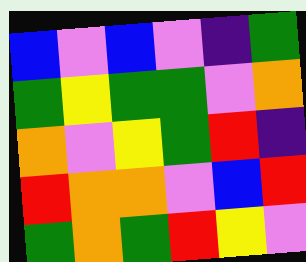[["blue", "violet", "blue", "violet", "indigo", "green"], ["green", "yellow", "green", "green", "violet", "orange"], ["orange", "violet", "yellow", "green", "red", "indigo"], ["red", "orange", "orange", "violet", "blue", "red"], ["green", "orange", "green", "red", "yellow", "violet"]]